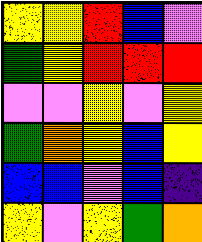[["yellow", "yellow", "red", "blue", "violet"], ["green", "yellow", "red", "red", "red"], ["violet", "violet", "yellow", "violet", "yellow"], ["green", "orange", "yellow", "blue", "yellow"], ["blue", "blue", "violet", "blue", "indigo"], ["yellow", "violet", "yellow", "green", "orange"]]